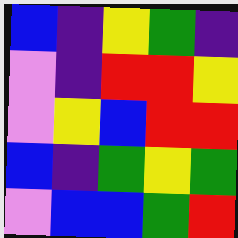[["blue", "indigo", "yellow", "green", "indigo"], ["violet", "indigo", "red", "red", "yellow"], ["violet", "yellow", "blue", "red", "red"], ["blue", "indigo", "green", "yellow", "green"], ["violet", "blue", "blue", "green", "red"]]